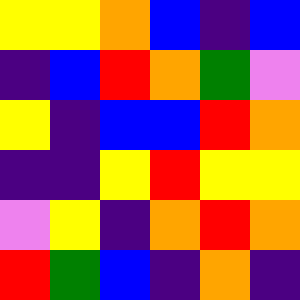[["yellow", "yellow", "orange", "blue", "indigo", "blue"], ["indigo", "blue", "red", "orange", "green", "violet"], ["yellow", "indigo", "blue", "blue", "red", "orange"], ["indigo", "indigo", "yellow", "red", "yellow", "yellow"], ["violet", "yellow", "indigo", "orange", "red", "orange"], ["red", "green", "blue", "indigo", "orange", "indigo"]]